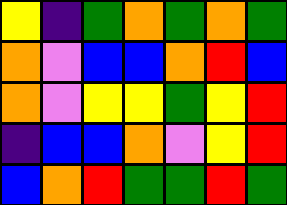[["yellow", "indigo", "green", "orange", "green", "orange", "green"], ["orange", "violet", "blue", "blue", "orange", "red", "blue"], ["orange", "violet", "yellow", "yellow", "green", "yellow", "red"], ["indigo", "blue", "blue", "orange", "violet", "yellow", "red"], ["blue", "orange", "red", "green", "green", "red", "green"]]